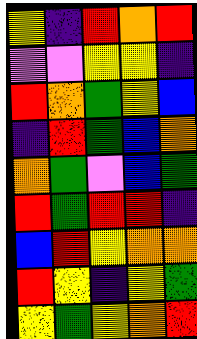[["yellow", "indigo", "red", "orange", "red"], ["violet", "violet", "yellow", "yellow", "indigo"], ["red", "orange", "green", "yellow", "blue"], ["indigo", "red", "green", "blue", "orange"], ["orange", "green", "violet", "blue", "green"], ["red", "green", "red", "red", "indigo"], ["blue", "red", "yellow", "orange", "orange"], ["red", "yellow", "indigo", "yellow", "green"], ["yellow", "green", "yellow", "orange", "red"]]